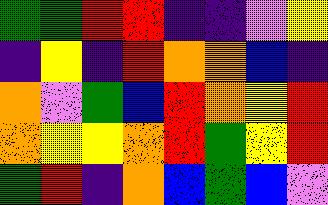[["green", "green", "red", "red", "indigo", "indigo", "violet", "yellow"], ["indigo", "yellow", "indigo", "red", "orange", "orange", "blue", "indigo"], ["orange", "violet", "green", "blue", "red", "orange", "yellow", "red"], ["orange", "yellow", "yellow", "orange", "red", "green", "yellow", "red"], ["green", "red", "indigo", "orange", "blue", "green", "blue", "violet"]]